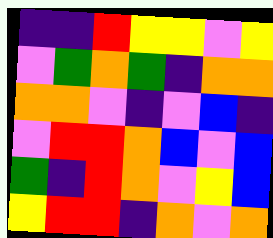[["indigo", "indigo", "red", "yellow", "yellow", "violet", "yellow"], ["violet", "green", "orange", "green", "indigo", "orange", "orange"], ["orange", "orange", "violet", "indigo", "violet", "blue", "indigo"], ["violet", "red", "red", "orange", "blue", "violet", "blue"], ["green", "indigo", "red", "orange", "violet", "yellow", "blue"], ["yellow", "red", "red", "indigo", "orange", "violet", "orange"]]